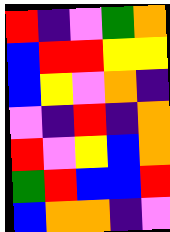[["red", "indigo", "violet", "green", "orange"], ["blue", "red", "red", "yellow", "yellow"], ["blue", "yellow", "violet", "orange", "indigo"], ["violet", "indigo", "red", "indigo", "orange"], ["red", "violet", "yellow", "blue", "orange"], ["green", "red", "blue", "blue", "red"], ["blue", "orange", "orange", "indigo", "violet"]]